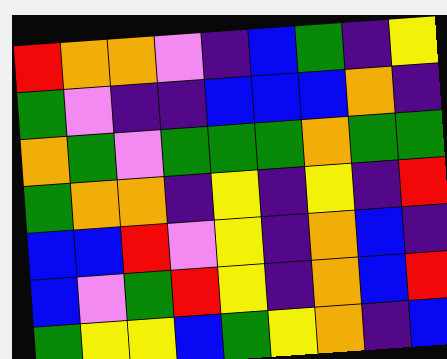[["red", "orange", "orange", "violet", "indigo", "blue", "green", "indigo", "yellow"], ["green", "violet", "indigo", "indigo", "blue", "blue", "blue", "orange", "indigo"], ["orange", "green", "violet", "green", "green", "green", "orange", "green", "green"], ["green", "orange", "orange", "indigo", "yellow", "indigo", "yellow", "indigo", "red"], ["blue", "blue", "red", "violet", "yellow", "indigo", "orange", "blue", "indigo"], ["blue", "violet", "green", "red", "yellow", "indigo", "orange", "blue", "red"], ["green", "yellow", "yellow", "blue", "green", "yellow", "orange", "indigo", "blue"]]